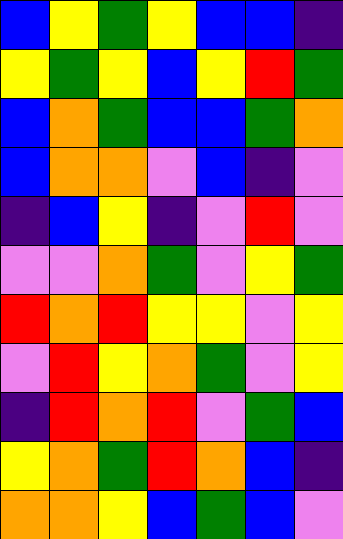[["blue", "yellow", "green", "yellow", "blue", "blue", "indigo"], ["yellow", "green", "yellow", "blue", "yellow", "red", "green"], ["blue", "orange", "green", "blue", "blue", "green", "orange"], ["blue", "orange", "orange", "violet", "blue", "indigo", "violet"], ["indigo", "blue", "yellow", "indigo", "violet", "red", "violet"], ["violet", "violet", "orange", "green", "violet", "yellow", "green"], ["red", "orange", "red", "yellow", "yellow", "violet", "yellow"], ["violet", "red", "yellow", "orange", "green", "violet", "yellow"], ["indigo", "red", "orange", "red", "violet", "green", "blue"], ["yellow", "orange", "green", "red", "orange", "blue", "indigo"], ["orange", "orange", "yellow", "blue", "green", "blue", "violet"]]